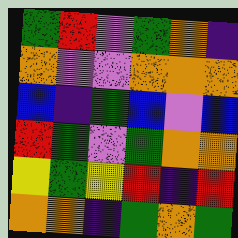[["green", "red", "violet", "green", "orange", "indigo"], ["orange", "violet", "violet", "orange", "orange", "orange"], ["blue", "indigo", "green", "blue", "violet", "blue"], ["red", "green", "violet", "green", "orange", "orange"], ["yellow", "green", "yellow", "red", "indigo", "red"], ["orange", "orange", "indigo", "green", "orange", "green"]]